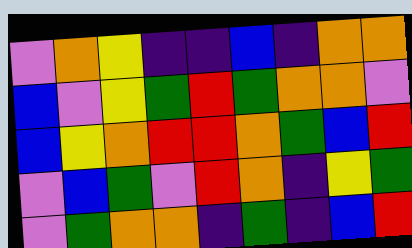[["violet", "orange", "yellow", "indigo", "indigo", "blue", "indigo", "orange", "orange"], ["blue", "violet", "yellow", "green", "red", "green", "orange", "orange", "violet"], ["blue", "yellow", "orange", "red", "red", "orange", "green", "blue", "red"], ["violet", "blue", "green", "violet", "red", "orange", "indigo", "yellow", "green"], ["violet", "green", "orange", "orange", "indigo", "green", "indigo", "blue", "red"]]